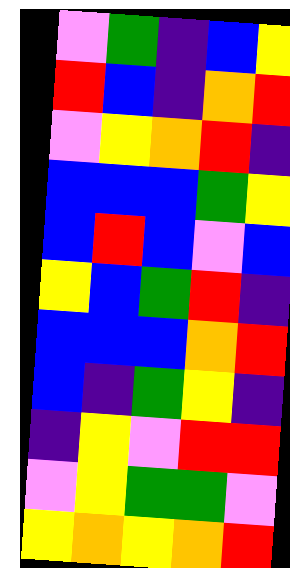[["violet", "green", "indigo", "blue", "yellow"], ["red", "blue", "indigo", "orange", "red"], ["violet", "yellow", "orange", "red", "indigo"], ["blue", "blue", "blue", "green", "yellow"], ["blue", "red", "blue", "violet", "blue"], ["yellow", "blue", "green", "red", "indigo"], ["blue", "blue", "blue", "orange", "red"], ["blue", "indigo", "green", "yellow", "indigo"], ["indigo", "yellow", "violet", "red", "red"], ["violet", "yellow", "green", "green", "violet"], ["yellow", "orange", "yellow", "orange", "red"]]